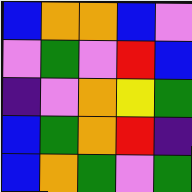[["blue", "orange", "orange", "blue", "violet"], ["violet", "green", "violet", "red", "blue"], ["indigo", "violet", "orange", "yellow", "green"], ["blue", "green", "orange", "red", "indigo"], ["blue", "orange", "green", "violet", "green"]]